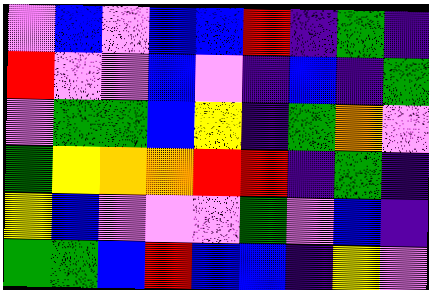[["violet", "blue", "violet", "blue", "blue", "red", "indigo", "green", "indigo"], ["red", "violet", "violet", "blue", "violet", "indigo", "blue", "indigo", "green"], ["violet", "green", "green", "blue", "yellow", "indigo", "green", "orange", "violet"], ["green", "yellow", "orange", "orange", "red", "red", "indigo", "green", "indigo"], ["yellow", "blue", "violet", "violet", "violet", "green", "violet", "blue", "indigo"], ["green", "green", "blue", "red", "blue", "blue", "indigo", "yellow", "violet"]]